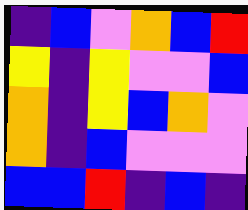[["indigo", "blue", "violet", "orange", "blue", "red"], ["yellow", "indigo", "yellow", "violet", "violet", "blue"], ["orange", "indigo", "yellow", "blue", "orange", "violet"], ["orange", "indigo", "blue", "violet", "violet", "violet"], ["blue", "blue", "red", "indigo", "blue", "indigo"]]